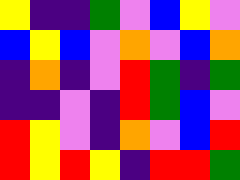[["yellow", "indigo", "indigo", "green", "violet", "blue", "yellow", "violet"], ["blue", "yellow", "blue", "violet", "orange", "violet", "blue", "orange"], ["indigo", "orange", "indigo", "violet", "red", "green", "indigo", "green"], ["indigo", "indigo", "violet", "indigo", "red", "green", "blue", "violet"], ["red", "yellow", "violet", "indigo", "orange", "violet", "blue", "red"], ["red", "yellow", "red", "yellow", "indigo", "red", "red", "green"]]